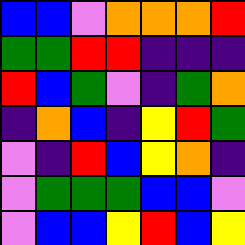[["blue", "blue", "violet", "orange", "orange", "orange", "red"], ["green", "green", "red", "red", "indigo", "indigo", "indigo"], ["red", "blue", "green", "violet", "indigo", "green", "orange"], ["indigo", "orange", "blue", "indigo", "yellow", "red", "green"], ["violet", "indigo", "red", "blue", "yellow", "orange", "indigo"], ["violet", "green", "green", "green", "blue", "blue", "violet"], ["violet", "blue", "blue", "yellow", "red", "blue", "yellow"]]